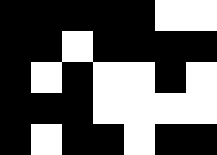[["black", "black", "black", "black", "black", "white", "white"], ["black", "black", "white", "black", "black", "black", "black"], ["black", "white", "black", "white", "white", "black", "white"], ["black", "black", "black", "white", "white", "white", "white"], ["black", "white", "black", "black", "white", "black", "black"]]